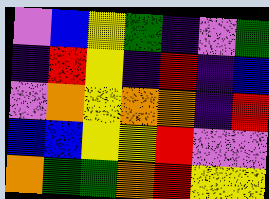[["violet", "blue", "yellow", "green", "indigo", "violet", "green"], ["indigo", "red", "yellow", "indigo", "red", "indigo", "blue"], ["violet", "orange", "yellow", "orange", "orange", "indigo", "red"], ["blue", "blue", "yellow", "yellow", "red", "violet", "violet"], ["orange", "green", "green", "orange", "red", "yellow", "yellow"]]